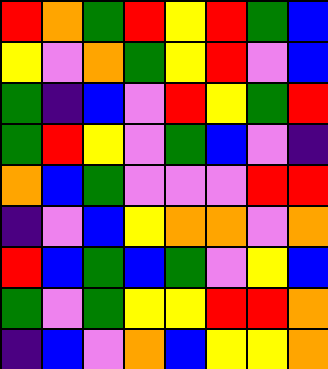[["red", "orange", "green", "red", "yellow", "red", "green", "blue"], ["yellow", "violet", "orange", "green", "yellow", "red", "violet", "blue"], ["green", "indigo", "blue", "violet", "red", "yellow", "green", "red"], ["green", "red", "yellow", "violet", "green", "blue", "violet", "indigo"], ["orange", "blue", "green", "violet", "violet", "violet", "red", "red"], ["indigo", "violet", "blue", "yellow", "orange", "orange", "violet", "orange"], ["red", "blue", "green", "blue", "green", "violet", "yellow", "blue"], ["green", "violet", "green", "yellow", "yellow", "red", "red", "orange"], ["indigo", "blue", "violet", "orange", "blue", "yellow", "yellow", "orange"]]